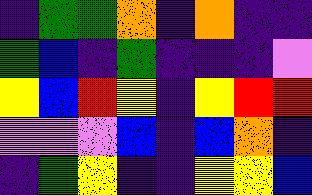[["indigo", "green", "green", "orange", "indigo", "orange", "indigo", "indigo"], ["green", "blue", "indigo", "green", "indigo", "indigo", "indigo", "violet"], ["yellow", "blue", "red", "yellow", "indigo", "yellow", "red", "red"], ["violet", "violet", "violet", "blue", "indigo", "blue", "orange", "indigo"], ["indigo", "green", "yellow", "indigo", "indigo", "yellow", "yellow", "blue"]]